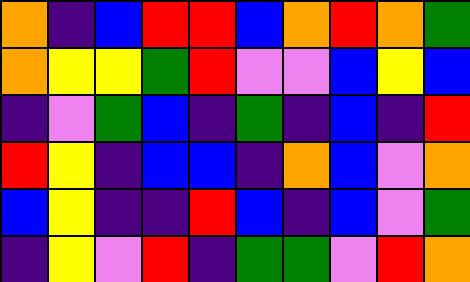[["orange", "indigo", "blue", "red", "red", "blue", "orange", "red", "orange", "green"], ["orange", "yellow", "yellow", "green", "red", "violet", "violet", "blue", "yellow", "blue"], ["indigo", "violet", "green", "blue", "indigo", "green", "indigo", "blue", "indigo", "red"], ["red", "yellow", "indigo", "blue", "blue", "indigo", "orange", "blue", "violet", "orange"], ["blue", "yellow", "indigo", "indigo", "red", "blue", "indigo", "blue", "violet", "green"], ["indigo", "yellow", "violet", "red", "indigo", "green", "green", "violet", "red", "orange"]]